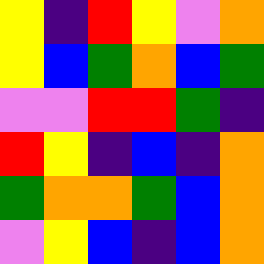[["yellow", "indigo", "red", "yellow", "violet", "orange"], ["yellow", "blue", "green", "orange", "blue", "green"], ["violet", "violet", "red", "red", "green", "indigo"], ["red", "yellow", "indigo", "blue", "indigo", "orange"], ["green", "orange", "orange", "green", "blue", "orange"], ["violet", "yellow", "blue", "indigo", "blue", "orange"]]